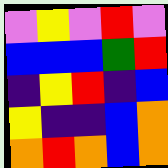[["violet", "yellow", "violet", "red", "violet"], ["blue", "blue", "blue", "green", "red"], ["indigo", "yellow", "red", "indigo", "blue"], ["yellow", "indigo", "indigo", "blue", "orange"], ["orange", "red", "orange", "blue", "orange"]]